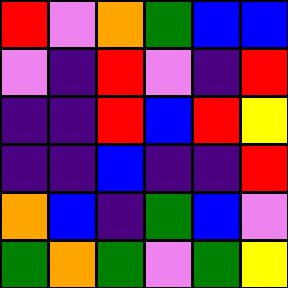[["red", "violet", "orange", "green", "blue", "blue"], ["violet", "indigo", "red", "violet", "indigo", "red"], ["indigo", "indigo", "red", "blue", "red", "yellow"], ["indigo", "indigo", "blue", "indigo", "indigo", "red"], ["orange", "blue", "indigo", "green", "blue", "violet"], ["green", "orange", "green", "violet", "green", "yellow"]]